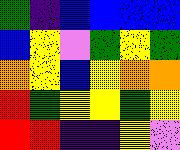[["green", "indigo", "blue", "blue", "blue", "blue"], ["blue", "yellow", "violet", "green", "yellow", "green"], ["orange", "yellow", "blue", "yellow", "orange", "orange"], ["red", "green", "yellow", "yellow", "green", "yellow"], ["red", "red", "indigo", "indigo", "yellow", "violet"]]